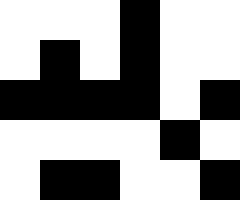[["white", "white", "white", "black", "white", "white"], ["white", "black", "white", "black", "white", "white"], ["black", "black", "black", "black", "white", "black"], ["white", "white", "white", "white", "black", "white"], ["white", "black", "black", "white", "white", "black"]]